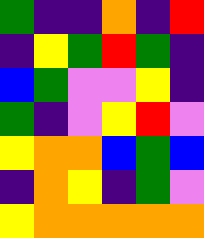[["green", "indigo", "indigo", "orange", "indigo", "red"], ["indigo", "yellow", "green", "red", "green", "indigo"], ["blue", "green", "violet", "violet", "yellow", "indigo"], ["green", "indigo", "violet", "yellow", "red", "violet"], ["yellow", "orange", "orange", "blue", "green", "blue"], ["indigo", "orange", "yellow", "indigo", "green", "violet"], ["yellow", "orange", "orange", "orange", "orange", "orange"]]